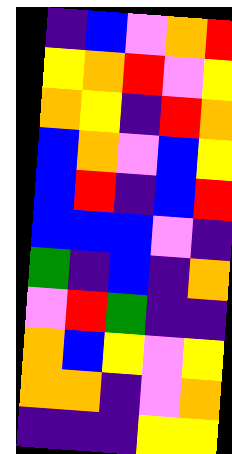[["indigo", "blue", "violet", "orange", "red"], ["yellow", "orange", "red", "violet", "yellow"], ["orange", "yellow", "indigo", "red", "orange"], ["blue", "orange", "violet", "blue", "yellow"], ["blue", "red", "indigo", "blue", "red"], ["blue", "blue", "blue", "violet", "indigo"], ["green", "indigo", "blue", "indigo", "orange"], ["violet", "red", "green", "indigo", "indigo"], ["orange", "blue", "yellow", "violet", "yellow"], ["orange", "orange", "indigo", "violet", "orange"], ["indigo", "indigo", "indigo", "yellow", "yellow"]]